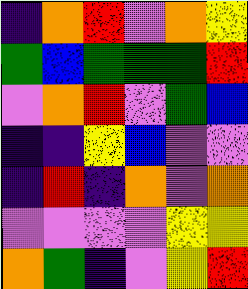[["indigo", "orange", "red", "violet", "orange", "yellow"], ["green", "blue", "green", "green", "green", "red"], ["violet", "orange", "red", "violet", "green", "blue"], ["indigo", "indigo", "yellow", "blue", "violet", "violet"], ["indigo", "red", "indigo", "orange", "violet", "orange"], ["violet", "violet", "violet", "violet", "yellow", "yellow"], ["orange", "green", "indigo", "violet", "yellow", "red"]]